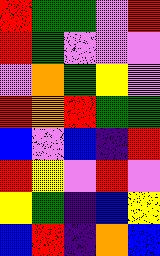[["red", "green", "green", "violet", "red"], ["red", "green", "violet", "violet", "violet"], ["violet", "orange", "green", "yellow", "violet"], ["red", "orange", "red", "green", "green"], ["blue", "violet", "blue", "indigo", "red"], ["red", "yellow", "violet", "red", "violet"], ["yellow", "green", "indigo", "blue", "yellow"], ["blue", "red", "indigo", "orange", "blue"]]